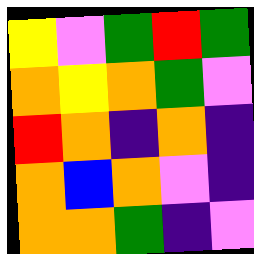[["yellow", "violet", "green", "red", "green"], ["orange", "yellow", "orange", "green", "violet"], ["red", "orange", "indigo", "orange", "indigo"], ["orange", "blue", "orange", "violet", "indigo"], ["orange", "orange", "green", "indigo", "violet"]]